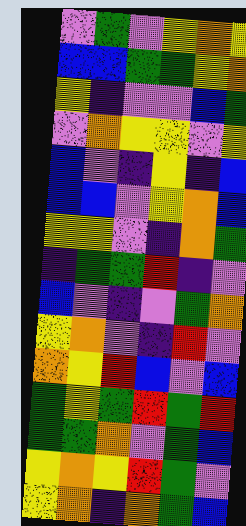[["violet", "green", "violet", "yellow", "orange", "yellow"], ["blue", "blue", "green", "green", "yellow", "orange"], ["yellow", "indigo", "violet", "violet", "blue", "green"], ["violet", "orange", "yellow", "yellow", "violet", "yellow"], ["blue", "violet", "indigo", "yellow", "indigo", "blue"], ["blue", "blue", "violet", "yellow", "orange", "blue"], ["yellow", "yellow", "violet", "indigo", "orange", "green"], ["indigo", "green", "green", "red", "indigo", "violet"], ["blue", "violet", "indigo", "violet", "green", "orange"], ["yellow", "orange", "violet", "indigo", "red", "violet"], ["orange", "yellow", "red", "blue", "violet", "blue"], ["green", "yellow", "green", "red", "green", "red"], ["green", "green", "orange", "violet", "green", "blue"], ["yellow", "orange", "yellow", "red", "green", "violet"], ["yellow", "orange", "indigo", "orange", "green", "blue"]]